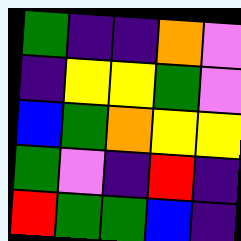[["green", "indigo", "indigo", "orange", "violet"], ["indigo", "yellow", "yellow", "green", "violet"], ["blue", "green", "orange", "yellow", "yellow"], ["green", "violet", "indigo", "red", "indigo"], ["red", "green", "green", "blue", "indigo"]]